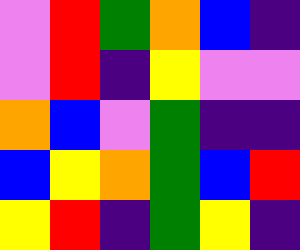[["violet", "red", "green", "orange", "blue", "indigo"], ["violet", "red", "indigo", "yellow", "violet", "violet"], ["orange", "blue", "violet", "green", "indigo", "indigo"], ["blue", "yellow", "orange", "green", "blue", "red"], ["yellow", "red", "indigo", "green", "yellow", "indigo"]]